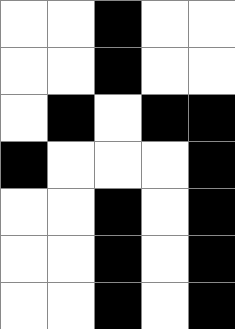[["white", "white", "black", "white", "white"], ["white", "white", "black", "white", "white"], ["white", "black", "white", "black", "black"], ["black", "white", "white", "white", "black"], ["white", "white", "black", "white", "black"], ["white", "white", "black", "white", "black"], ["white", "white", "black", "white", "black"]]